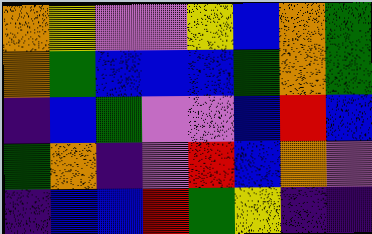[["orange", "yellow", "violet", "violet", "yellow", "blue", "orange", "green"], ["orange", "green", "blue", "blue", "blue", "green", "orange", "green"], ["indigo", "blue", "green", "violet", "violet", "blue", "red", "blue"], ["green", "orange", "indigo", "violet", "red", "blue", "orange", "violet"], ["indigo", "blue", "blue", "red", "green", "yellow", "indigo", "indigo"]]